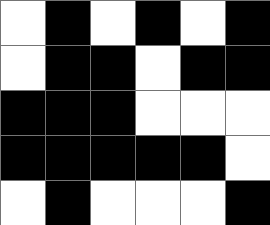[["white", "black", "white", "black", "white", "black"], ["white", "black", "black", "white", "black", "black"], ["black", "black", "black", "white", "white", "white"], ["black", "black", "black", "black", "black", "white"], ["white", "black", "white", "white", "white", "black"]]